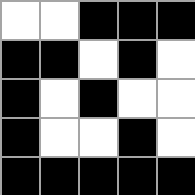[["white", "white", "black", "black", "black"], ["black", "black", "white", "black", "white"], ["black", "white", "black", "white", "white"], ["black", "white", "white", "black", "white"], ["black", "black", "black", "black", "black"]]